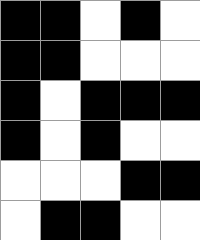[["black", "black", "white", "black", "white"], ["black", "black", "white", "white", "white"], ["black", "white", "black", "black", "black"], ["black", "white", "black", "white", "white"], ["white", "white", "white", "black", "black"], ["white", "black", "black", "white", "white"]]